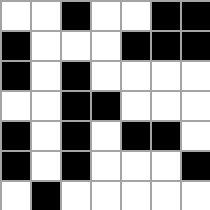[["white", "white", "black", "white", "white", "black", "black"], ["black", "white", "white", "white", "black", "black", "black"], ["black", "white", "black", "white", "white", "white", "white"], ["white", "white", "black", "black", "white", "white", "white"], ["black", "white", "black", "white", "black", "black", "white"], ["black", "white", "black", "white", "white", "white", "black"], ["white", "black", "white", "white", "white", "white", "white"]]